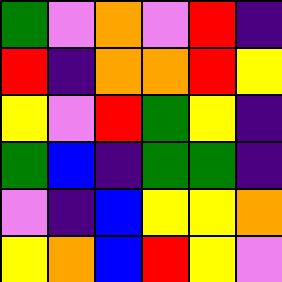[["green", "violet", "orange", "violet", "red", "indigo"], ["red", "indigo", "orange", "orange", "red", "yellow"], ["yellow", "violet", "red", "green", "yellow", "indigo"], ["green", "blue", "indigo", "green", "green", "indigo"], ["violet", "indigo", "blue", "yellow", "yellow", "orange"], ["yellow", "orange", "blue", "red", "yellow", "violet"]]